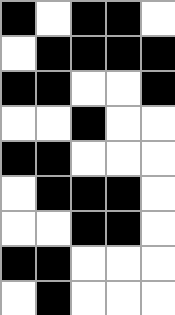[["black", "white", "black", "black", "white"], ["white", "black", "black", "black", "black"], ["black", "black", "white", "white", "black"], ["white", "white", "black", "white", "white"], ["black", "black", "white", "white", "white"], ["white", "black", "black", "black", "white"], ["white", "white", "black", "black", "white"], ["black", "black", "white", "white", "white"], ["white", "black", "white", "white", "white"]]